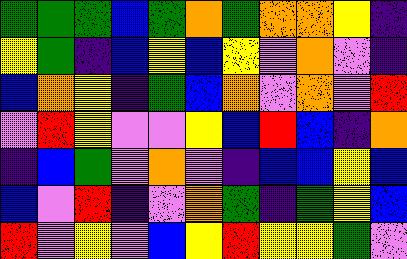[["green", "green", "green", "blue", "green", "orange", "green", "orange", "orange", "yellow", "indigo"], ["yellow", "green", "indigo", "blue", "yellow", "blue", "yellow", "violet", "orange", "violet", "indigo"], ["blue", "orange", "yellow", "indigo", "green", "blue", "orange", "violet", "orange", "violet", "red"], ["violet", "red", "yellow", "violet", "violet", "yellow", "blue", "red", "blue", "indigo", "orange"], ["indigo", "blue", "green", "violet", "orange", "violet", "indigo", "blue", "blue", "yellow", "blue"], ["blue", "violet", "red", "indigo", "violet", "orange", "green", "indigo", "green", "yellow", "blue"], ["red", "violet", "yellow", "violet", "blue", "yellow", "red", "yellow", "yellow", "green", "violet"]]